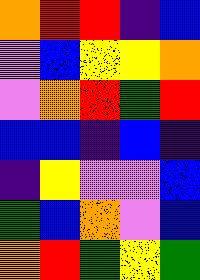[["orange", "red", "red", "indigo", "blue"], ["violet", "blue", "yellow", "yellow", "orange"], ["violet", "orange", "red", "green", "red"], ["blue", "blue", "indigo", "blue", "indigo"], ["indigo", "yellow", "violet", "violet", "blue"], ["green", "blue", "orange", "violet", "blue"], ["orange", "red", "green", "yellow", "green"]]